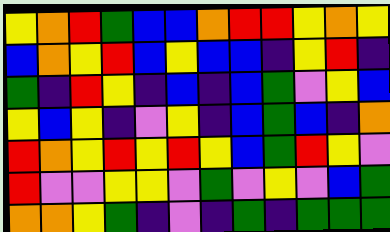[["yellow", "orange", "red", "green", "blue", "blue", "orange", "red", "red", "yellow", "orange", "yellow"], ["blue", "orange", "yellow", "red", "blue", "yellow", "blue", "blue", "indigo", "yellow", "red", "indigo"], ["green", "indigo", "red", "yellow", "indigo", "blue", "indigo", "blue", "green", "violet", "yellow", "blue"], ["yellow", "blue", "yellow", "indigo", "violet", "yellow", "indigo", "blue", "green", "blue", "indigo", "orange"], ["red", "orange", "yellow", "red", "yellow", "red", "yellow", "blue", "green", "red", "yellow", "violet"], ["red", "violet", "violet", "yellow", "yellow", "violet", "green", "violet", "yellow", "violet", "blue", "green"], ["orange", "orange", "yellow", "green", "indigo", "violet", "indigo", "green", "indigo", "green", "green", "green"]]